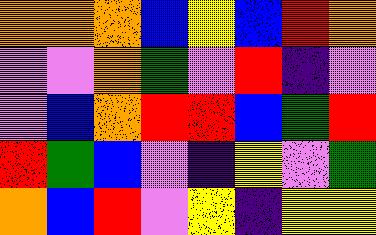[["orange", "orange", "orange", "blue", "yellow", "blue", "red", "orange"], ["violet", "violet", "orange", "green", "violet", "red", "indigo", "violet"], ["violet", "blue", "orange", "red", "red", "blue", "green", "red"], ["red", "green", "blue", "violet", "indigo", "yellow", "violet", "green"], ["orange", "blue", "red", "violet", "yellow", "indigo", "yellow", "yellow"]]